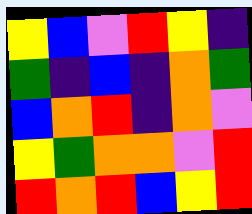[["yellow", "blue", "violet", "red", "yellow", "indigo"], ["green", "indigo", "blue", "indigo", "orange", "green"], ["blue", "orange", "red", "indigo", "orange", "violet"], ["yellow", "green", "orange", "orange", "violet", "red"], ["red", "orange", "red", "blue", "yellow", "red"]]